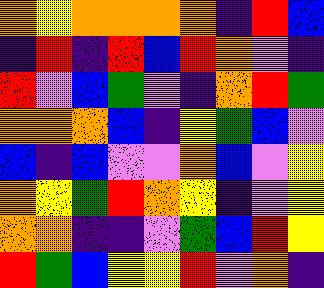[["orange", "yellow", "orange", "orange", "orange", "orange", "indigo", "red", "blue"], ["indigo", "red", "indigo", "red", "blue", "red", "orange", "violet", "indigo"], ["red", "violet", "blue", "green", "violet", "indigo", "orange", "red", "green"], ["orange", "orange", "orange", "blue", "indigo", "yellow", "green", "blue", "violet"], ["blue", "indigo", "blue", "violet", "violet", "orange", "blue", "violet", "yellow"], ["orange", "yellow", "green", "red", "orange", "yellow", "indigo", "violet", "yellow"], ["orange", "orange", "indigo", "indigo", "violet", "green", "blue", "red", "yellow"], ["red", "green", "blue", "yellow", "yellow", "red", "violet", "orange", "indigo"]]